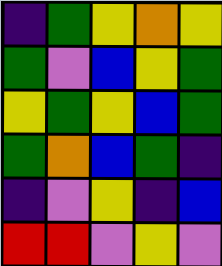[["indigo", "green", "yellow", "orange", "yellow"], ["green", "violet", "blue", "yellow", "green"], ["yellow", "green", "yellow", "blue", "green"], ["green", "orange", "blue", "green", "indigo"], ["indigo", "violet", "yellow", "indigo", "blue"], ["red", "red", "violet", "yellow", "violet"]]